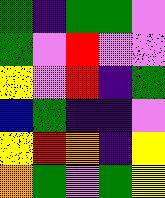[["green", "indigo", "green", "green", "violet"], ["green", "violet", "red", "violet", "violet"], ["yellow", "violet", "red", "indigo", "green"], ["blue", "green", "indigo", "indigo", "violet"], ["yellow", "red", "orange", "indigo", "yellow"], ["orange", "green", "violet", "green", "yellow"]]